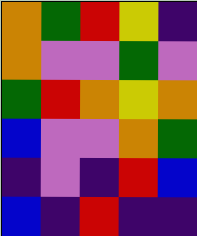[["orange", "green", "red", "yellow", "indigo"], ["orange", "violet", "violet", "green", "violet"], ["green", "red", "orange", "yellow", "orange"], ["blue", "violet", "violet", "orange", "green"], ["indigo", "violet", "indigo", "red", "blue"], ["blue", "indigo", "red", "indigo", "indigo"]]